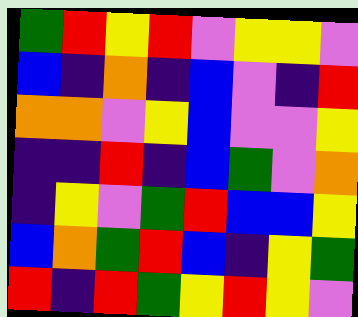[["green", "red", "yellow", "red", "violet", "yellow", "yellow", "violet"], ["blue", "indigo", "orange", "indigo", "blue", "violet", "indigo", "red"], ["orange", "orange", "violet", "yellow", "blue", "violet", "violet", "yellow"], ["indigo", "indigo", "red", "indigo", "blue", "green", "violet", "orange"], ["indigo", "yellow", "violet", "green", "red", "blue", "blue", "yellow"], ["blue", "orange", "green", "red", "blue", "indigo", "yellow", "green"], ["red", "indigo", "red", "green", "yellow", "red", "yellow", "violet"]]